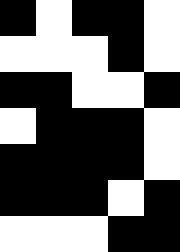[["black", "white", "black", "black", "white"], ["white", "white", "white", "black", "white"], ["black", "black", "white", "white", "black"], ["white", "black", "black", "black", "white"], ["black", "black", "black", "black", "white"], ["black", "black", "black", "white", "black"], ["white", "white", "white", "black", "black"]]